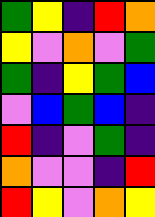[["green", "yellow", "indigo", "red", "orange"], ["yellow", "violet", "orange", "violet", "green"], ["green", "indigo", "yellow", "green", "blue"], ["violet", "blue", "green", "blue", "indigo"], ["red", "indigo", "violet", "green", "indigo"], ["orange", "violet", "violet", "indigo", "red"], ["red", "yellow", "violet", "orange", "yellow"]]